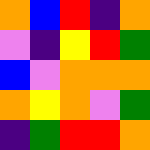[["orange", "blue", "red", "indigo", "orange"], ["violet", "indigo", "yellow", "red", "green"], ["blue", "violet", "orange", "orange", "orange"], ["orange", "yellow", "orange", "violet", "green"], ["indigo", "green", "red", "red", "orange"]]